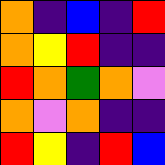[["orange", "indigo", "blue", "indigo", "red"], ["orange", "yellow", "red", "indigo", "indigo"], ["red", "orange", "green", "orange", "violet"], ["orange", "violet", "orange", "indigo", "indigo"], ["red", "yellow", "indigo", "red", "blue"]]